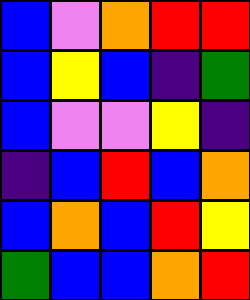[["blue", "violet", "orange", "red", "red"], ["blue", "yellow", "blue", "indigo", "green"], ["blue", "violet", "violet", "yellow", "indigo"], ["indigo", "blue", "red", "blue", "orange"], ["blue", "orange", "blue", "red", "yellow"], ["green", "blue", "blue", "orange", "red"]]